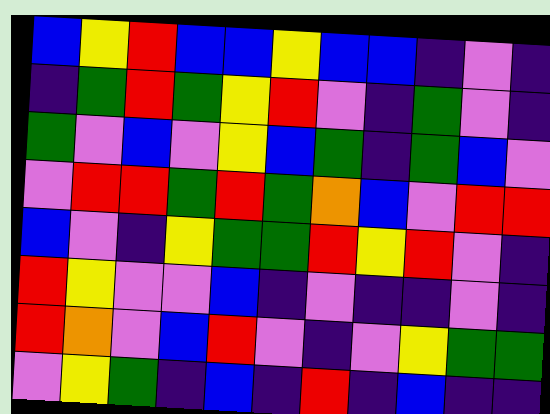[["blue", "yellow", "red", "blue", "blue", "yellow", "blue", "blue", "indigo", "violet", "indigo"], ["indigo", "green", "red", "green", "yellow", "red", "violet", "indigo", "green", "violet", "indigo"], ["green", "violet", "blue", "violet", "yellow", "blue", "green", "indigo", "green", "blue", "violet"], ["violet", "red", "red", "green", "red", "green", "orange", "blue", "violet", "red", "red"], ["blue", "violet", "indigo", "yellow", "green", "green", "red", "yellow", "red", "violet", "indigo"], ["red", "yellow", "violet", "violet", "blue", "indigo", "violet", "indigo", "indigo", "violet", "indigo"], ["red", "orange", "violet", "blue", "red", "violet", "indigo", "violet", "yellow", "green", "green"], ["violet", "yellow", "green", "indigo", "blue", "indigo", "red", "indigo", "blue", "indigo", "indigo"]]